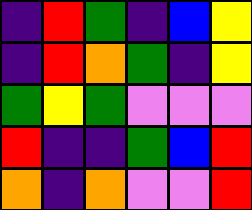[["indigo", "red", "green", "indigo", "blue", "yellow"], ["indigo", "red", "orange", "green", "indigo", "yellow"], ["green", "yellow", "green", "violet", "violet", "violet"], ["red", "indigo", "indigo", "green", "blue", "red"], ["orange", "indigo", "orange", "violet", "violet", "red"]]